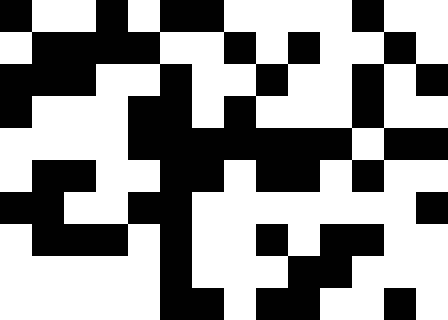[["black", "white", "white", "black", "white", "black", "black", "white", "white", "white", "white", "black", "white", "white"], ["white", "black", "black", "black", "black", "white", "white", "black", "white", "black", "white", "white", "black", "white"], ["black", "black", "black", "white", "white", "black", "white", "white", "black", "white", "white", "black", "white", "black"], ["black", "white", "white", "white", "black", "black", "white", "black", "white", "white", "white", "black", "white", "white"], ["white", "white", "white", "white", "black", "black", "black", "black", "black", "black", "black", "white", "black", "black"], ["white", "black", "black", "white", "white", "black", "black", "white", "black", "black", "white", "black", "white", "white"], ["black", "black", "white", "white", "black", "black", "white", "white", "white", "white", "white", "white", "white", "black"], ["white", "black", "black", "black", "white", "black", "white", "white", "black", "white", "black", "black", "white", "white"], ["white", "white", "white", "white", "white", "black", "white", "white", "white", "black", "black", "white", "white", "white"], ["white", "white", "white", "white", "white", "black", "black", "white", "black", "black", "white", "white", "black", "white"]]